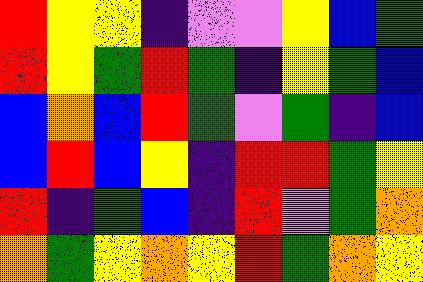[["red", "yellow", "yellow", "indigo", "violet", "violet", "yellow", "blue", "green"], ["red", "yellow", "green", "red", "green", "indigo", "yellow", "green", "blue"], ["blue", "orange", "blue", "red", "green", "violet", "green", "indigo", "blue"], ["blue", "red", "blue", "yellow", "indigo", "red", "red", "green", "yellow"], ["red", "indigo", "green", "blue", "indigo", "red", "violet", "green", "orange"], ["orange", "green", "yellow", "orange", "yellow", "red", "green", "orange", "yellow"]]